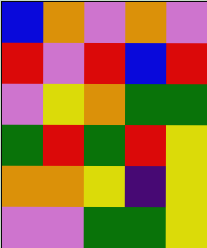[["blue", "orange", "violet", "orange", "violet"], ["red", "violet", "red", "blue", "red"], ["violet", "yellow", "orange", "green", "green"], ["green", "red", "green", "red", "yellow"], ["orange", "orange", "yellow", "indigo", "yellow"], ["violet", "violet", "green", "green", "yellow"]]